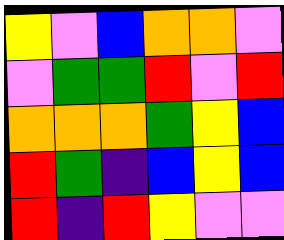[["yellow", "violet", "blue", "orange", "orange", "violet"], ["violet", "green", "green", "red", "violet", "red"], ["orange", "orange", "orange", "green", "yellow", "blue"], ["red", "green", "indigo", "blue", "yellow", "blue"], ["red", "indigo", "red", "yellow", "violet", "violet"]]